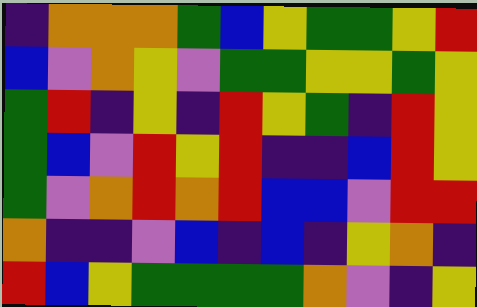[["indigo", "orange", "orange", "orange", "green", "blue", "yellow", "green", "green", "yellow", "red"], ["blue", "violet", "orange", "yellow", "violet", "green", "green", "yellow", "yellow", "green", "yellow"], ["green", "red", "indigo", "yellow", "indigo", "red", "yellow", "green", "indigo", "red", "yellow"], ["green", "blue", "violet", "red", "yellow", "red", "indigo", "indigo", "blue", "red", "yellow"], ["green", "violet", "orange", "red", "orange", "red", "blue", "blue", "violet", "red", "red"], ["orange", "indigo", "indigo", "violet", "blue", "indigo", "blue", "indigo", "yellow", "orange", "indigo"], ["red", "blue", "yellow", "green", "green", "green", "green", "orange", "violet", "indigo", "yellow"]]